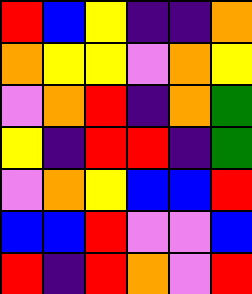[["red", "blue", "yellow", "indigo", "indigo", "orange"], ["orange", "yellow", "yellow", "violet", "orange", "yellow"], ["violet", "orange", "red", "indigo", "orange", "green"], ["yellow", "indigo", "red", "red", "indigo", "green"], ["violet", "orange", "yellow", "blue", "blue", "red"], ["blue", "blue", "red", "violet", "violet", "blue"], ["red", "indigo", "red", "orange", "violet", "red"]]